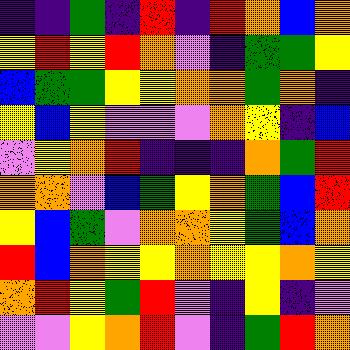[["indigo", "indigo", "green", "indigo", "red", "indigo", "red", "orange", "blue", "orange"], ["yellow", "red", "yellow", "red", "orange", "violet", "indigo", "green", "green", "yellow"], ["blue", "green", "green", "yellow", "yellow", "orange", "orange", "green", "orange", "indigo"], ["yellow", "blue", "yellow", "violet", "violet", "violet", "orange", "yellow", "indigo", "blue"], ["violet", "yellow", "orange", "red", "indigo", "indigo", "indigo", "orange", "green", "red"], ["orange", "orange", "violet", "blue", "green", "yellow", "orange", "green", "blue", "red"], ["yellow", "blue", "green", "violet", "orange", "orange", "yellow", "green", "blue", "orange"], ["red", "blue", "orange", "yellow", "yellow", "orange", "yellow", "yellow", "orange", "yellow"], ["orange", "red", "yellow", "green", "red", "violet", "indigo", "yellow", "indigo", "violet"], ["violet", "violet", "yellow", "orange", "red", "violet", "indigo", "green", "red", "orange"]]